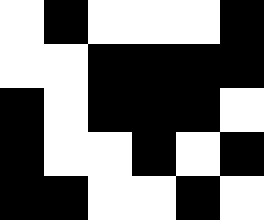[["white", "black", "white", "white", "white", "black"], ["white", "white", "black", "black", "black", "black"], ["black", "white", "black", "black", "black", "white"], ["black", "white", "white", "black", "white", "black"], ["black", "black", "white", "white", "black", "white"]]